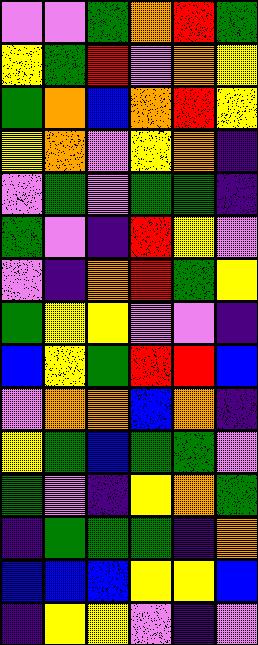[["violet", "violet", "green", "orange", "red", "green"], ["yellow", "green", "red", "violet", "orange", "yellow"], ["green", "orange", "blue", "orange", "red", "yellow"], ["yellow", "orange", "violet", "yellow", "orange", "indigo"], ["violet", "green", "violet", "green", "green", "indigo"], ["green", "violet", "indigo", "red", "yellow", "violet"], ["violet", "indigo", "orange", "red", "green", "yellow"], ["green", "yellow", "yellow", "violet", "violet", "indigo"], ["blue", "yellow", "green", "red", "red", "blue"], ["violet", "orange", "orange", "blue", "orange", "indigo"], ["yellow", "green", "blue", "green", "green", "violet"], ["green", "violet", "indigo", "yellow", "orange", "green"], ["indigo", "green", "green", "green", "indigo", "orange"], ["blue", "blue", "blue", "yellow", "yellow", "blue"], ["indigo", "yellow", "yellow", "violet", "indigo", "violet"]]